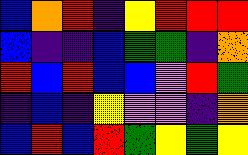[["blue", "orange", "red", "indigo", "yellow", "red", "red", "red"], ["blue", "indigo", "indigo", "blue", "green", "green", "indigo", "orange"], ["red", "blue", "red", "blue", "blue", "violet", "red", "green"], ["indigo", "blue", "indigo", "yellow", "violet", "violet", "indigo", "orange"], ["blue", "red", "blue", "red", "green", "yellow", "green", "yellow"]]